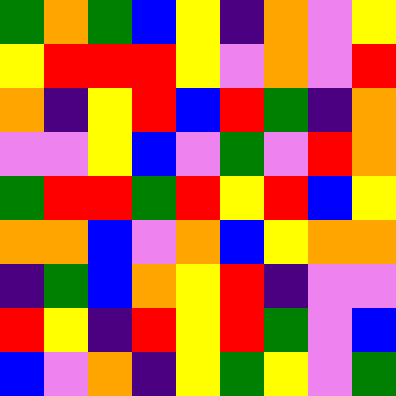[["green", "orange", "green", "blue", "yellow", "indigo", "orange", "violet", "yellow"], ["yellow", "red", "red", "red", "yellow", "violet", "orange", "violet", "red"], ["orange", "indigo", "yellow", "red", "blue", "red", "green", "indigo", "orange"], ["violet", "violet", "yellow", "blue", "violet", "green", "violet", "red", "orange"], ["green", "red", "red", "green", "red", "yellow", "red", "blue", "yellow"], ["orange", "orange", "blue", "violet", "orange", "blue", "yellow", "orange", "orange"], ["indigo", "green", "blue", "orange", "yellow", "red", "indigo", "violet", "violet"], ["red", "yellow", "indigo", "red", "yellow", "red", "green", "violet", "blue"], ["blue", "violet", "orange", "indigo", "yellow", "green", "yellow", "violet", "green"]]